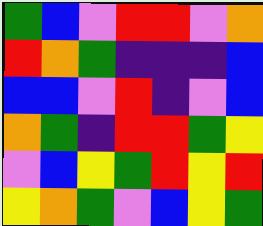[["green", "blue", "violet", "red", "red", "violet", "orange"], ["red", "orange", "green", "indigo", "indigo", "indigo", "blue"], ["blue", "blue", "violet", "red", "indigo", "violet", "blue"], ["orange", "green", "indigo", "red", "red", "green", "yellow"], ["violet", "blue", "yellow", "green", "red", "yellow", "red"], ["yellow", "orange", "green", "violet", "blue", "yellow", "green"]]